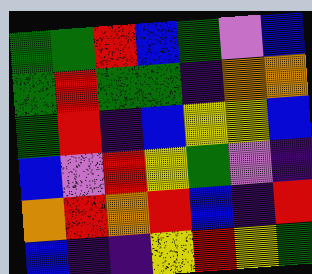[["green", "green", "red", "blue", "green", "violet", "blue"], ["green", "red", "green", "green", "indigo", "orange", "orange"], ["green", "red", "indigo", "blue", "yellow", "yellow", "blue"], ["blue", "violet", "red", "yellow", "green", "violet", "indigo"], ["orange", "red", "orange", "red", "blue", "indigo", "red"], ["blue", "indigo", "indigo", "yellow", "red", "yellow", "green"]]